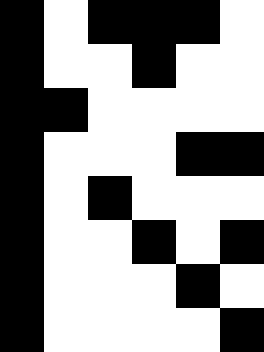[["black", "white", "black", "black", "black", "white"], ["black", "white", "white", "black", "white", "white"], ["black", "black", "white", "white", "white", "white"], ["black", "white", "white", "white", "black", "black"], ["black", "white", "black", "white", "white", "white"], ["black", "white", "white", "black", "white", "black"], ["black", "white", "white", "white", "black", "white"], ["black", "white", "white", "white", "white", "black"]]